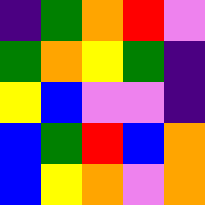[["indigo", "green", "orange", "red", "violet"], ["green", "orange", "yellow", "green", "indigo"], ["yellow", "blue", "violet", "violet", "indigo"], ["blue", "green", "red", "blue", "orange"], ["blue", "yellow", "orange", "violet", "orange"]]